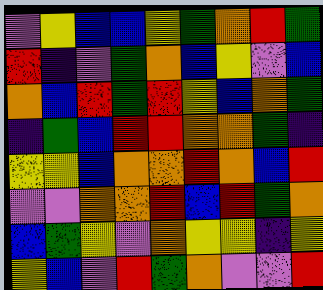[["violet", "yellow", "blue", "blue", "yellow", "green", "orange", "red", "green"], ["red", "indigo", "violet", "green", "orange", "blue", "yellow", "violet", "blue"], ["orange", "blue", "red", "green", "red", "yellow", "blue", "orange", "green"], ["indigo", "green", "blue", "red", "red", "orange", "orange", "green", "indigo"], ["yellow", "yellow", "blue", "orange", "orange", "red", "orange", "blue", "red"], ["violet", "violet", "orange", "orange", "red", "blue", "red", "green", "orange"], ["blue", "green", "yellow", "violet", "orange", "yellow", "yellow", "indigo", "yellow"], ["yellow", "blue", "violet", "red", "green", "orange", "violet", "violet", "red"]]